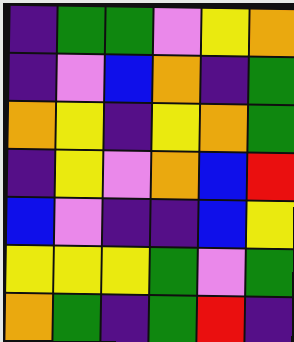[["indigo", "green", "green", "violet", "yellow", "orange"], ["indigo", "violet", "blue", "orange", "indigo", "green"], ["orange", "yellow", "indigo", "yellow", "orange", "green"], ["indigo", "yellow", "violet", "orange", "blue", "red"], ["blue", "violet", "indigo", "indigo", "blue", "yellow"], ["yellow", "yellow", "yellow", "green", "violet", "green"], ["orange", "green", "indigo", "green", "red", "indigo"]]